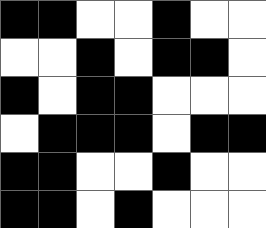[["black", "black", "white", "white", "black", "white", "white"], ["white", "white", "black", "white", "black", "black", "white"], ["black", "white", "black", "black", "white", "white", "white"], ["white", "black", "black", "black", "white", "black", "black"], ["black", "black", "white", "white", "black", "white", "white"], ["black", "black", "white", "black", "white", "white", "white"]]